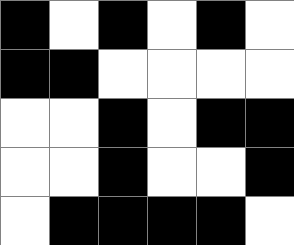[["black", "white", "black", "white", "black", "white"], ["black", "black", "white", "white", "white", "white"], ["white", "white", "black", "white", "black", "black"], ["white", "white", "black", "white", "white", "black"], ["white", "black", "black", "black", "black", "white"]]